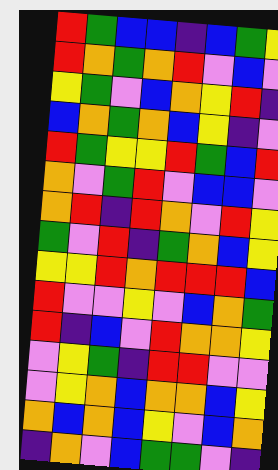[["red", "green", "blue", "blue", "indigo", "blue", "green", "yellow"], ["red", "orange", "green", "orange", "red", "violet", "blue", "violet"], ["yellow", "green", "violet", "blue", "orange", "yellow", "red", "indigo"], ["blue", "orange", "green", "orange", "blue", "yellow", "indigo", "violet"], ["red", "green", "yellow", "yellow", "red", "green", "blue", "red"], ["orange", "violet", "green", "red", "violet", "blue", "blue", "violet"], ["orange", "red", "indigo", "red", "orange", "violet", "red", "yellow"], ["green", "violet", "red", "indigo", "green", "orange", "blue", "yellow"], ["yellow", "yellow", "red", "orange", "red", "red", "red", "blue"], ["red", "violet", "violet", "yellow", "violet", "blue", "orange", "green"], ["red", "indigo", "blue", "violet", "red", "orange", "orange", "yellow"], ["violet", "yellow", "green", "indigo", "red", "red", "violet", "violet"], ["violet", "yellow", "orange", "blue", "orange", "orange", "blue", "yellow"], ["orange", "blue", "orange", "blue", "yellow", "violet", "blue", "orange"], ["indigo", "orange", "violet", "blue", "green", "green", "violet", "indigo"]]